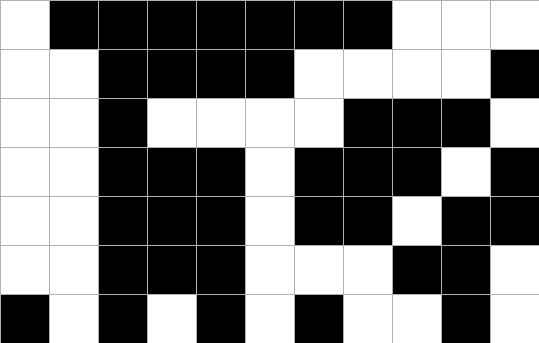[["white", "black", "black", "black", "black", "black", "black", "black", "white", "white", "white"], ["white", "white", "black", "black", "black", "black", "white", "white", "white", "white", "black"], ["white", "white", "black", "white", "white", "white", "white", "black", "black", "black", "white"], ["white", "white", "black", "black", "black", "white", "black", "black", "black", "white", "black"], ["white", "white", "black", "black", "black", "white", "black", "black", "white", "black", "black"], ["white", "white", "black", "black", "black", "white", "white", "white", "black", "black", "white"], ["black", "white", "black", "white", "black", "white", "black", "white", "white", "black", "white"]]